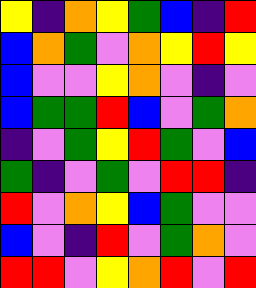[["yellow", "indigo", "orange", "yellow", "green", "blue", "indigo", "red"], ["blue", "orange", "green", "violet", "orange", "yellow", "red", "yellow"], ["blue", "violet", "violet", "yellow", "orange", "violet", "indigo", "violet"], ["blue", "green", "green", "red", "blue", "violet", "green", "orange"], ["indigo", "violet", "green", "yellow", "red", "green", "violet", "blue"], ["green", "indigo", "violet", "green", "violet", "red", "red", "indigo"], ["red", "violet", "orange", "yellow", "blue", "green", "violet", "violet"], ["blue", "violet", "indigo", "red", "violet", "green", "orange", "violet"], ["red", "red", "violet", "yellow", "orange", "red", "violet", "red"]]